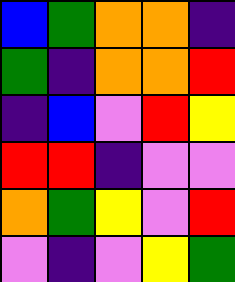[["blue", "green", "orange", "orange", "indigo"], ["green", "indigo", "orange", "orange", "red"], ["indigo", "blue", "violet", "red", "yellow"], ["red", "red", "indigo", "violet", "violet"], ["orange", "green", "yellow", "violet", "red"], ["violet", "indigo", "violet", "yellow", "green"]]